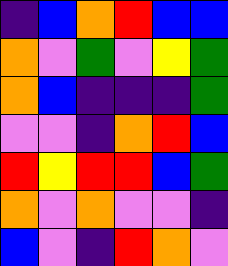[["indigo", "blue", "orange", "red", "blue", "blue"], ["orange", "violet", "green", "violet", "yellow", "green"], ["orange", "blue", "indigo", "indigo", "indigo", "green"], ["violet", "violet", "indigo", "orange", "red", "blue"], ["red", "yellow", "red", "red", "blue", "green"], ["orange", "violet", "orange", "violet", "violet", "indigo"], ["blue", "violet", "indigo", "red", "orange", "violet"]]